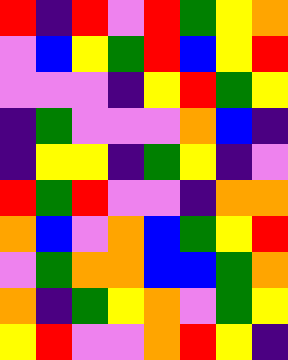[["red", "indigo", "red", "violet", "red", "green", "yellow", "orange"], ["violet", "blue", "yellow", "green", "red", "blue", "yellow", "red"], ["violet", "violet", "violet", "indigo", "yellow", "red", "green", "yellow"], ["indigo", "green", "violet", "violet", "violet", "orange", "blue", "indigo"], ["indigo", "yellow", "yellow", "indigo", "green", "yellow", "indigo", "violet"], ["red", "green", "red", "violet", "violet", "indigo", "orange", "orange"], ["orange", "blue", "violet", "orange", "blue", "green", "yellow", "red"], ["violet", "green", "orange", "orange", "blue", "blue", "green", "orange"], ["orange", "indigo", "green", "yellow", "orange", "violet", "green", "yellow"], ["yellow", "red", "violet", "violet", "orange", "red", "yellow", "indigo"]]